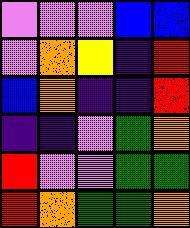[["violet", "violet", "violet", "blue", "blue"], ["violet", "orange", "yellow", "indigo", "red"], ["blue", "orange", "indigo", "indigo", "red"], ["indigo", "indigo", "violet", "green", "orange"], ["red", "violet", "violet", "green", "green"], ["red", "orange", "green", "green", "orange"]]